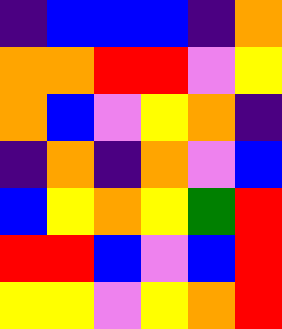[["indigo", "blue", "blue", "blue", "indigo", "orange"], ["orange", "orange", "red", "red", "violet", "yellow"], ["orange", "blue", "violet", "yellow", "orange", "indigo"], ["indigo", "orange", "indigo", "orange", "violet", "blue"], ["blue", "yellow", "orange", "yellow", "green", "red"], ["red", "red", "blue", "violet", "blue", "red"], ["yellow", "yellow", "violet", "yellow", "orange", "red"]]